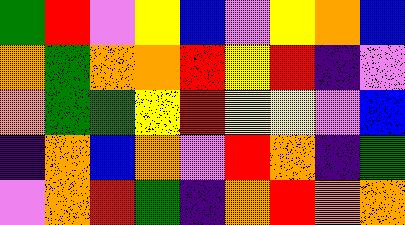[["green", "red", "violet", "yellow", "blue", "violet", "yellow", "orange", "blue"], ["orange", "green", "orange", "orange", "red", "yellow", "red", "indigo", "violet"], ["orange", "green", "green", "yellow", "red", "yellow", "yellow", "violet", "blue"], ["indigo", "orange", "blue", "orange", "violet", "red", "orange", "indigo", "green"], ["violet", "orange", "red", "green", "indigo", "orange", "red", "orange", "orange"]]